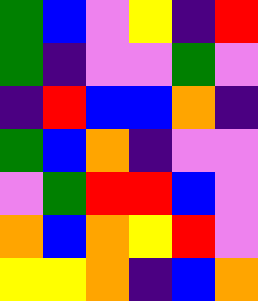[["green", "blue", "violet", "yellow", "indigo", "red"], ["green", "indigo", "violet", "violet", "green", "violet"], ["indigo", "red", "blue", "blue", "orange", "indigo"], ["green", "blue", "orange", "indigo", "violet", "violet"], ["violet", "green", "red", "red", "blue", "violet"], ["orange", "blue", "orange", "yellow", "red", "violet"], ["yellow", "yellow", "orange", "indigo", "blue", "orange"]]